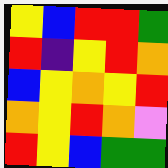[["yellow", "blue", "red", "red", "green"], ["red", "indigo", "yellow", "red", "orange"], ["blue", "yellow", "orange", "yellow", "red"], ["orange", "yellow", "red", "orange", "violet"], ["red", "yellow", "blue", "green", "green"]]